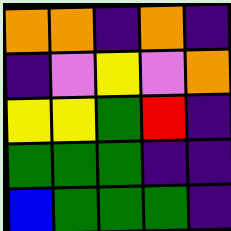[["orange", "orange", "indigo", "orange", "indigo"], ["indigo", "violet", "yellow", "violet", "orange"], ["yellow", "yellow", "green", "red", "indigo"], ["green", "green", "green", "indigo", "indigo"], ["blue", "green", "green", "green", "indigo"]]